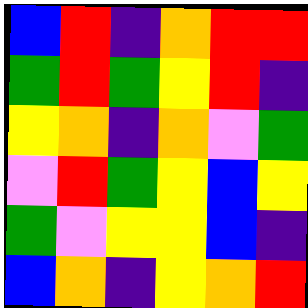[["blue", "red", "indigo", "orange", "red", "red"], ["green", "red", "green", "yellow", "red", "indigo"], ["yellow", "orange", "indigo", "orange", "violet", "green"], ["violet", "red", "green", "yellow", "blue", "yellow"], ["green", "violet", "yellow", "yellow", "blue", "indigo"], ["blue", "orange", "indigo", "yellow", "orange", "red"]]